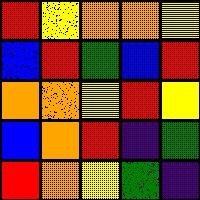[["red", "yellow", "orange", "orange", "yellow"], ["blue", "red", "green", "blue", "red"], ["orange", "orange", "yellow", "red", "yellow"], ["blue", "orange", "red", "indigo", "green"], ["red", "orange", "yellow", "green", "indigo"]]